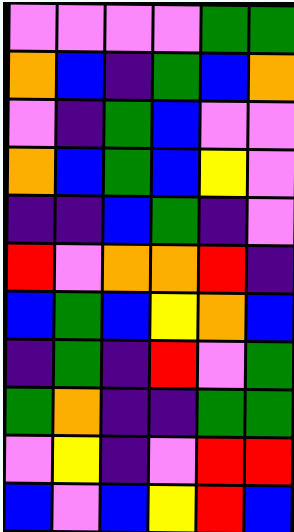[["violet", "violet", "violet", "violet", "green", "green"], ["orange", "blue", "indigo", "green", "blue", "orange"], ["violet", "indigo", "green", "blue", "violet", "violet"], ["orange", "blue", "green", "blue", "yellow", "violet"], ["indigo", "indigo", "blue", "green", "indigo", "violet"], ["red", "violet", "orange", "orange", "red", "indigo"], ["blue", "green", "blue", "yellow", "orange", "blue"], ["indigo", "green", "indigo", "red", "violet", "green"], ["green", "orange", "indigo", "indigo", "green", "green"], ["violet", "yellow", "indigo", "violet", "red", "red"], ["blue", "violet", "blue", "yellow", "red", "blue"]]